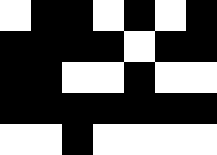[["white", "black", "black", "white", "black", "white", "black"], ["black", "black", "black", "black", "white", "black", "black"], ["black", "black", "white", "white", "black", "white", "white"], ["black", "black", "black", "black", "black", "black", "black"], ["white", "white", "black", "white", "white", "white", "white"]]